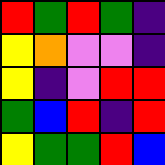[["red", "green", "red", "green", "indigo"], ["yellow", "orange", "violet", "violet", "indigo"], ["yellow", "indigo", "violet", "red", "red"], ["green", "blue", "red", "indigo", "red"], ["yellow", "green", "green", "red", "blue"]]